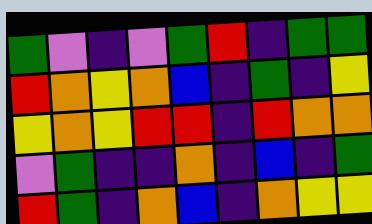[["green", "violet", "indigo", "violet", "green", "red", "indigo", "green", "green"], ["red", "orange", "yellow", "orange", "blue", "indigo", "green", "indigo", "yellow"], ["yellow", "orange", "yellow", "red", "red", "indigo", "red", "orange", "orange"], ["violet", "green", "indigo", "indigo", "orange", "indigo", "blue", "indigo", "green"], ["red", "green", "indigo", "orange", "blue", "indigo", "orange", "yellow", "yellow"]]